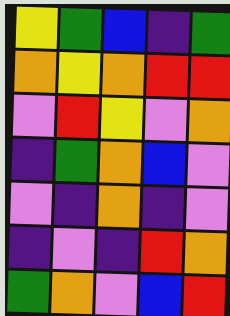[["yellow", "green", "blue", "indigo", "green"], ["orange", "yellow", "orange", "red", "red"], ["violet", "red", "yellow", "violet", "orange"], ["indigo", "green", "orange", "blue", "violet"], ["violet", "indigo", "orange", "indigo", "violet"], ["indigo", "violet", "indigo", "red", "orange"], ["green", "orange", "violet", "blue", "red"]]